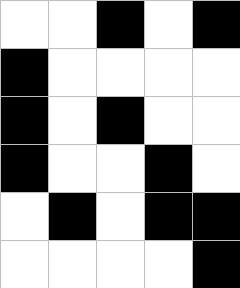[["white", "white", "black", "white", "black"], ["black", "white", "white", "white", "white"], ["black", "white", "black", "white", "white"], ["black", "white", "white", "black", "white"], ["white", "black", "white", "black", "black"], ["white", "white", "white", "white", "black"]]